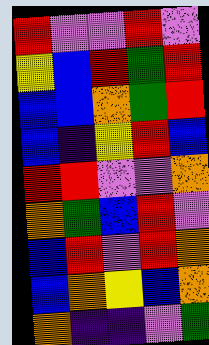[["red", "violet", "violet", "red", "violet"], ["yellow", "blue", "red", "green", "red"], ["blue", "blue", "orange", "green", "red"], ["blue", "indigo", "yellow", "red", "blue"], ["red", "red", "violet", "violet", "orange"], ["orange", "green", "blue", "red", "violet"], ["blue", "red", "violet", "red", "orange"], ["blue", "orange", "yellow", "blue", "orange"], ["orange", "indigo", "indigo", "violet", "green"]]